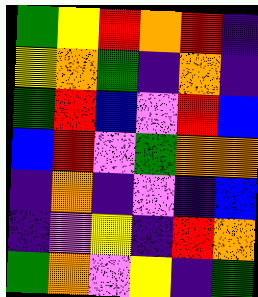[["green", "yellow", "red", "orange", "red", "indigo"], ["yellow", "orange", "green", "indigo", "orange", "indigo"], ["green", "red", "blue", "violet", "red", "blue"], ["blue", "red", "violet", "green", "orange", "orange"], ["indigo", "orange", "indigo", "violet", "indigo", "blue"], ["indigo", "violet", "yellow", "indigo", "red", "orange"], ["green", "orange", "violet", "yellow", "indigo", "green"]]